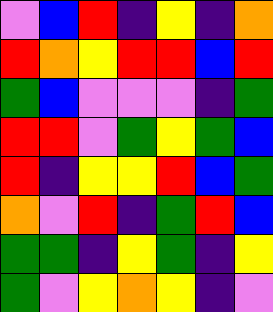[["violet", "blue", "red", "indigo", "yellow", "indigo", "orange"], ["red", "orange", "yellow", "red", "red", "blue", "red"], ["green", "blue", "violet", "violet", "violet", "indigo", "green"], ["red", "red", "violet", "green", "yellow", "green", "blue"], ["red", "indigo", "yellow", "yellow", "red", "blue", "green"], ["orange", "violet", "red", "indigo", "green", "red", "blue"], ["green", "green", "indigo", "yellow", "green", "indigo", "yellow"], ["green", "violet", "yellow", "orange", "yellow", "indigo", "violet"]]